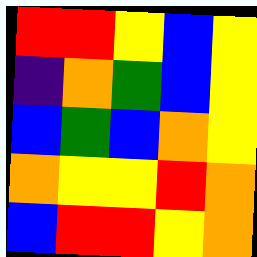[["red", "red", "yellow", "blue", "yellow"], ["indigo", "orange", "green", "blue", "yellow"], ["blue", "green", "blue", "orange", "yellow"], ["orange", "yellow", "yellow", "red", "orange"], ["blue", "red", "red", "yellow", "orange"]]